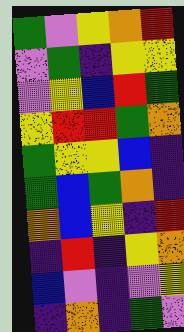[["green", "violet", "yellow", "orange", "red"], ["violet", "green", "indigo", "yellow", "yellow"], ["violet", "yellow", "blue", "red", "green"], ["yellow", "red", "red", "green", "orange"], ["green", "yellow", "yellow", "blue", "indigo"], ["green", "blue", "green", "orange", "indigo"], ["orange", "blue", "yellow", "indigo", "red"], ["indigo", "red", "indigo", "yellow", "orange"], ["blue", "violet", "indigo", "violet", "yellow"], ["indigo", "orange", "indigo", "green", "violet"]]